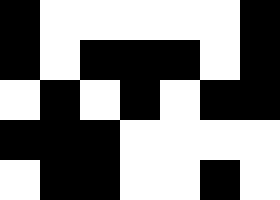[["black", "white", "white", "white", "white", "white", "black"], ["black", "white", "black", "black", "black", "white", "black"], ["white", "black", "white", "black", "white", "black", "black"], ["black", "black", "black", "white", "white", "white", "white"], ["white", "black", "black", "white", "white", "black", "white"]]